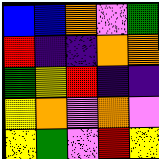[["blue", "blue", "orange", "violet", "green"], ["red", "indigo", "indigo", "orange", "orange"], ["green", "yellow", "red", "indigo", "indigo"], ["yellow", "orange", "violet", "orange", "violet"], ["yellow", "green", "violet", "red", "yellow"]]